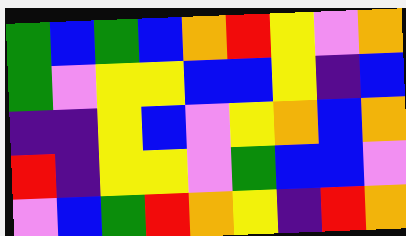[["green", "blue", "green", "blue", "orange", "red", "yellow", "violet", "orange"], ["green", "violet", "yellow", "yellow", "blue", "blue", "yellow", "indigo", "blue"], ["indigo", "indigo", "yellow", "blue", "violet", "yellow", "orange", "blue", "orange"], ["red", "indigo", "yellow", "yellow", "violet", "green", "blue", "blue", "violet"], ["violet", "blue", "green", "red", "orange", "yellow", "indigo", "red", "orange"]]